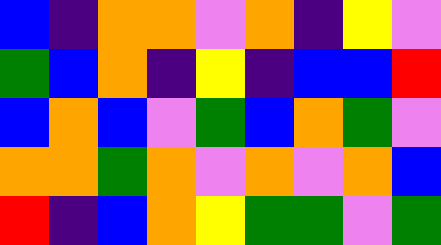[["blue", "indigo", "orange", "orange", "violet", "orange", "indigo", "yellow", "violet"], ["green", "blue", "orange", "indigo", "yellow", "indigo", "blue", "blue", "red"], ["blue", "orange", "blue", "violet", "green", "blue", "orange", "green", "violet"], ["orange", "orange", "green", "orange", "violet", "orange", "violet", "orange", "blue"], ["red", "indigo", "blue", "orange", "yellow", "green", "green", "violet", "green"]]